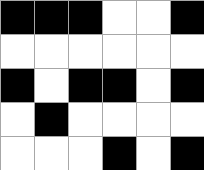[["black", "black", "black", "white", "white", "black"], ["white", "white", "white", "white", "white", "white"], ["black", "white", "black", "black", "white", "black"], ["white", "black", "white", "white", "white", "white"], ["white", "white", "white", "black", "white", "black"]]